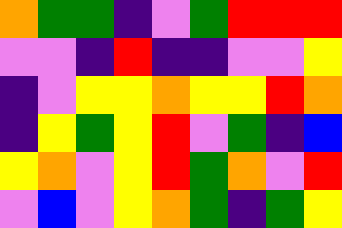[["orange", "green", "green", "indigo", "violet", "green", "red", "red", "red"], ["violet", "violet", "indigo", "red", "indigo", "indigo", "violet", "violet", "yellow"], ["indigo", "violet", "yellow", "yellow", "orange", "yellow", "yellow", "red", "orange"], ["indigo", "yellow", "green", "yellow", "red", "violet", "green", "indigo", "blue"], ["yellow", "orange", "violet", "yellow", "red", "green", "orange", "violet", "red"], ["violet", "blue", "violet", "yellow", "orange", "green", "indigo", "green", "yellow"]]